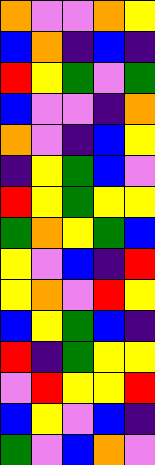[["orange", "violet", "violet", "orange", "yellow"], ["blue", "orange", "indigo", "blue", "indigo"], ["red", "yellow", "green", "violet", "green"], ["blue", "violet", "violet", "indigo", "orange"], ["orange", "violet", "indigo", "blue", "yellow"], ["indigo", "yellow", "green", "blue", "violet"], ["red", "yellow", "green", "yellow", "yellow"], ["green", "orange", "yellow", "green", "blue"], ["yellow", "violet", "blue", "indigo", "red"], ["yellow", "orange", "violet", "red", "yellow"], ["blue", "yellow", "green", "blue", "indigo"], ["red", "indigo", "green", "yellow", "yellow"], ["violet", "red", "yellow", "yellow", "red"], ["blue", "yellow", "violet", "blue", "indigo"], ["green", "violet", "blue", "orange", "violet"]]